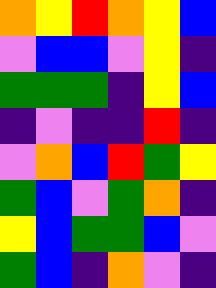[["orange", "yellow", "red", "orange", "yellow", "blue"], ["violet", "blue", "blue", "violet", "yellow", "indigo"], ["green", "green", "green", "indigo", "yellow", "blue"], ["indigo", "violet", "indigo", "indigo", "red", "indigo"], ["violet", "orange", "blue", "red", "green", "yellow"], ["green", "blue", "violet", "green", "orange", "indigo"], ["yellow", "blue", "green", "green", "blue", "violet"], ["green", "blue", "indigo", "orange", "violet", "indigo"]]